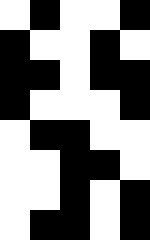[["white", "black", "white", "white", "black"], ["black", "white", "white", "black", "white"], ["black", "black", "white", "black", "black"], ["black", "white", "white", "white", "black"], ["white", "black", "black", "white", "white"], ["white", "white", "black", "black", "white"], ["white", "white", "black", "white", "black"], ["white", "black", "black", "white", "black"]]